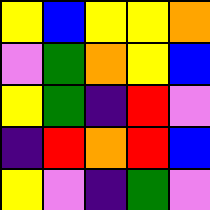[["yellow", "blue", "yellow", "yellow", "orange"], ["violet", "green", "orange", "yellow", "blue"], ["yellow", "green", "indigo", "red", "violet"], ["indigo", "red", "orange", "red", "blue"], ["yellow", "violet", "indigo", "green", "violet"]]